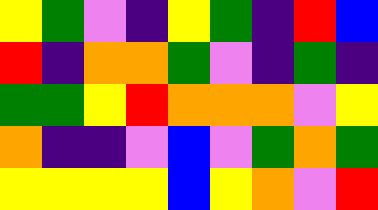[["yellow", "green", "violet", "indigo", "yellow", "green", "indigo", "red", "blue"], ["red", "indigo", "orange", "orange", "green", "violet", "indigo", "green", "indigo"], ["green", "green", "yellow", "red", "orange", "orange", "orange", "violet", "yellow"], ["orange", "indigo", "indigo", "violet", "blue", "violet", "green", "orange", "green"], ["yellow", "yellow", "yellow", "yellow", "blue", "yellow", "orange", "violet", "red"]]